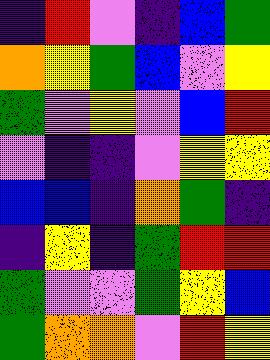[["indigo", "red", "violet", "indigo", "blue", "green"], ["orange", "yellow", "green", "blue", "violet", "yellow"], ["green", "violet", "yellow", "violet", "blue", "red"], ["violet", "indigo", "indigo", "violet", "yellow", "yellow"], ["blue", "blue", "indigo", "orange", "green", "indigo"], ["indigo", "yellow", "indigo", "green", "red", "red"], ["green", "violet", "violet", "green", "yellow", "blue"], ["green", "orange", "orange", "violet", "red", "yellow"]]